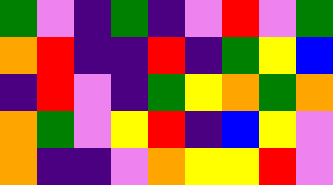[["green", "violet", "indigo", "green", "indigo", "violet", "red", "violet", "green"], ["orange", "red", "indigo", "indigo", "red", "indigo", "green", "yellow", "blue"], ["indigo", "red", "violet", "indigo", "green", "yellow", "orange", "green", "orange"], ["orange", "green", "violet", "yellow", "red", "indigo", "blue", "yellow", "violet"], ["orange", "indigo", "indigo", "violet", "orange", "yellow", "yellow", "red", "violet"]]